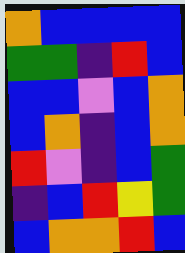[["orange", "blue", "blue", "blue", "blue"], ["green", "green", "indigo", "red", "blue"], ["blue", "blue", "violet", "blue", "orange"], ["blue", "orange", "indigo", "blue", "orange"], ["red", "violet", "indigo", "blue", "green"], ["indigo", "blue", "red", "yellow", "green"], ["blue", "orange", "orange", "red", "blue"]]